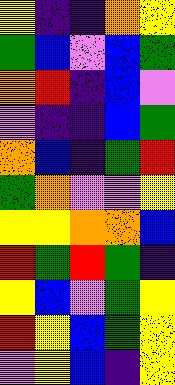[["yellow", "indigo", "indigo", "orange", "yellow"], ["green", "blue", "violet", "blue", "green"], ["orange", "red", "indigo", "blue", "violet"], ["violet", "indigo", "indigo", "blue", "green"], ["orange", "blue", "indigo", "green", "red"], ["green", "orange", "violet", "violet", "yellow"], ["yellow", "yellow", "orange", "orange", "blue"], ["red", "green", "red", "green", "indigo"], ["yellow", "blue", "violet", "green", "yellow"], ["red", "yellow", "blue", "green", "yellow"], ["violet", "yellow", "blue", "indigo", "yellow"]]